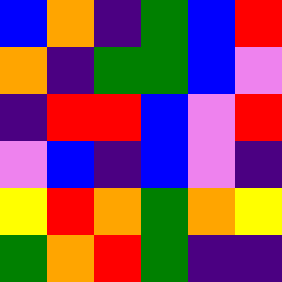[["blue", "orange", "indigo", "green", "blue", "red"], ["orange", "indigo", "green", "green", "blue", "violet"], ["indigo", "red", "red", "blue", "violet", "red"], ["violet", "blue", "indigo", "blue", "violet", "indigo"], ["yellow", "red", "orange", "green", "orange", "yellow"], ["green", "orange", "red", "green", "indigo", "indigo"]]